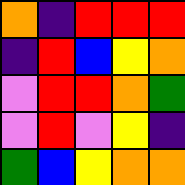[["orange", "indigo", "red", "red", "red"], ["indigo", "red", "blue", "yellow", "orange"], ["violet", "red", "red", "orange", "green"], ["violet", "red", "violet", "yellow", "indigo"], ["green", "blue", "yellow", "orange", "orange"]]